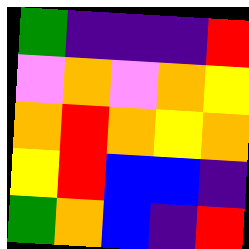[["green", "indigo", "indigo", "indigo", "red"], ["violet", "orange", "violet", "orange", "yellow"], ["orange", "red", "orange", "yellow", "orange"], ["yellow", "red", "blue", "blue", "indigo"], ["green", "orange", "blue", "indigo", "red"]]